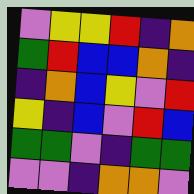[["violet", "yellow", "yellow", "red", "indigo", "orange"], ["green", "red", "blue", "blue", "orange", "indigo"], ["indigo", "orange", "blue", "yellow", "violet", "red"], ["yellow", "indigo", "blue", "violet", "red", "blue"], ["green", "green", "violet", "indigo", "green", "green"], ["violet", "violet", "indigo", "orange", "orange", "violet"]]